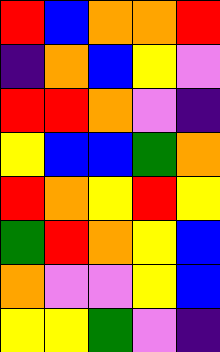[["red", "blue", "orange", "orange", "red"], ["indigo", "orange", "blue", "yellow", "violet"], ["red", "red", "orange", "violet", "indigo"], ["yellow", "blue", "blue", "green", "orange"], ["red", "orange", "yellow", "red", "yellow"], ["green", "red", "orange", "yellow", "blue"], ["orange", "violet", "violet", "yellow", "blue"], ["yellow", "yellow", "green", "violet", "indigo"]]